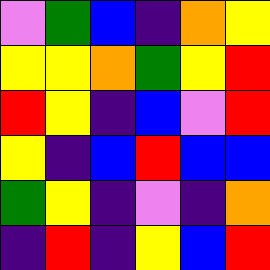[["violet", "green", "blue", "indigo", "orange", "yellow"], ["yellow", "yellow", "orange", "green", "yellow", "red"], ["red", "yellow", "indigo", "blue", "violet", "red"], ["yellow", "indigo", "blue", "red", "blue", "blue"], ["green", "yellow", "indigo", "violet", "indigo", "orange"], ["indigo", "red", "indigo", "yellow", "blue", "red"]]